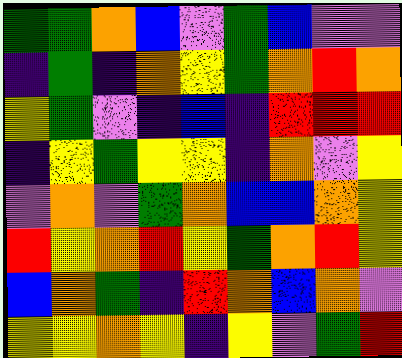[["green", "green", "orange", "blue", "violet", "green", "blue", "violet", "violet"], ["indigo", "green", "indigo", "orange", "yellow", "green", "orange", "red", "orange"], ["yellow", "green", "violet", "indigo", "blue", "indigo", "red", "red", "red"], ["indigo", "yellow", "green", "yellow", "yellow", "indigo", "orange", "violet", "yellow"], ["violet", "orange", "violet", "green", "orange", "blue", "blue", "orange", "yellow"], ["red", "yellow", "orange", "red", "yellow", "green", "orange", "red", "yellow"], ["blue", "orange", "green", "indigo", "red", "orange", "blue", "orange", "violet"], ["yellow", "yellow", "orange", "yellow", "indigo", "yellow", "violet", "green", "red"]]